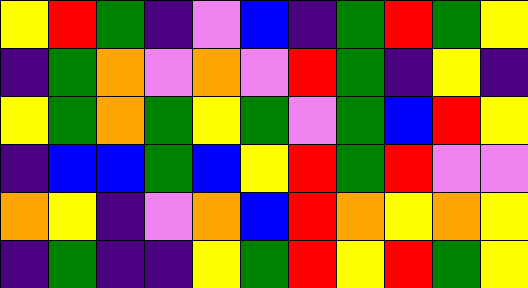[["yellow", "red", "green", "indigo", "violet", "blue", "indigo", "green", "red", "green", "yellow"], ["indigo", "green", "orange", "violet", "orange", "violet", "red", "green", "indigo", "yellow", "indigo"], ["yellow", "green", "orange", "green", "yellow", "green", "violet", "green", "blue", "red", "yellow"], ["indigo", "blue", "blue", "green", "blue", "yellow", "red", "green", "red", "violet", "violet"], ["orange", "yellow", "indigo", "violet", "orange", "blue", "red", "orange", "yellow", "orange", "yellow"], ["indigo", "green", "indigo", "indigo", "yellow", "green", "red", "yellow", "red", "green", "yellow"]]